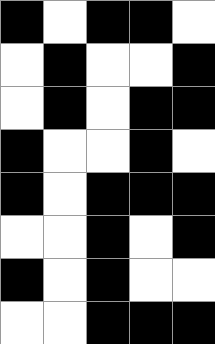[["black", "white", "black", "black", "white"], ["white", "black", "white", "white", "black"], ["white", "black", "white", "black", "black"], ["black", "white", "white", "black", "white"], ["black", "white", "black", "black", "black"], ["white", "white", "black", "white", "black"], ["black", "white", "black", "white", "white"], ["white", "white", "black", "black", "black"]]